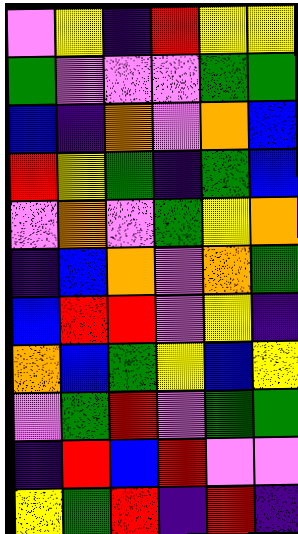[["violet", "yellow", "indigo", "red", "yellow", "yellow"], ["green", "violet", "violet", "violet", "green", "green"], ["blue", "indigo", "orange", "violet", "orange", "blue"], ["red", "yellow", "green", "indigo", "green", "blue"], ["violet", "orange", "violet", "green", "yellow", "orange"], ["indigo", "blue", "orange", "violet", "orange", "green"], ["blue", "red", "red", "violet", "yellow", "indigo"], ["orange", "blue", "green", "yellow", "blue", "yellow"], ["violet", "green", "red", "violet", "green", "green"], ["indigo", "red", "blue", "red", "violet", "violet"], ["yellow", "green", "red", "indigo", "red", "indigo"]]